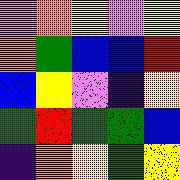[["violet", "orange", "yellow", "violet", "yellow"], ["orange", "green", "blue", "blue", "red"], ["blue", "yellow", "violet", "indigo", "yellow"], ["green", "red", "green", "green", "blue"], ["indigo", "orange", "yellow", "green", "yellow"]]